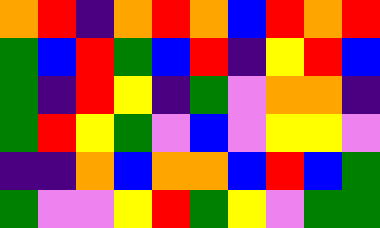[["orange", "red", "indigo", "orange", "red", "orange", "blue", "red", "orange", "red"], ["green", "blue", "red", "green", "blue", "red", "indigo", "yellow", "red", "blue"], ["green", "indigo", "red", "yellow", "indigo", "green", "violet", "orange", "orange", "indigo"], ["green", "red", "yellow", "green", "violet", "blue", "violet", "yellow", "yellow", "violet"], ["indigo", "indigo", "orange", "blue", "orange", "orange", "blue", "red", "blue", "green"], ["green", "violet", "violet", "yellow", "red", "green", "yellow", "violet", "green", "green"]]